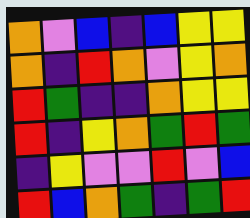[["orange", "violet", "blue", "indigo", "blue", "yellow", "yellow"], ["orange", "indigo", "red", "orange", "violet", "yellow", "orange"], ["red", "green", "indigo", "indigo", "orange", "yellow", "yellow"], ["red", "indigo", "yellow", "orange", "green", "red", "green"], ["indigo", "yellow", "violet", "violet", "red", "violet", "blue"], ["red", "blue", "orange", "green", "indigo", "green", "red"]]